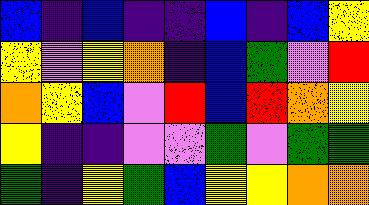[["blue", "indigo", "blue", "indigo", "indigo", "blue", "indigo", "blue", "yellow"], ["yellow", "violet", "yellow", "orange", "indigo", "blue", "green", "violet", "red"], ["orange", "yellow", "blue", "violet", "red", "blue", "red", "orange", "yellow"], ["yellow", "indigo", "indigo", "violet", "violet", "green", "violet", "green", "green"], ["green", "indigo", "yellow", "green", "blue", "yellow", "yellow", "orange", "orange"]]